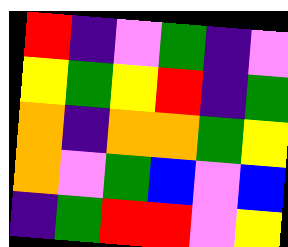[["red", "indigo", "violet", "green", "indigo", "violet"], ["yellow", "green", "yellow", "red", "indigo", "green"], ["orange", "indigo", "orange", "orange", "green", "yellow"], ["orange", "violet", "green", "blue", "violet", "blue"], ["indigo", "green", "red", "red", "violet", "yellow"]]